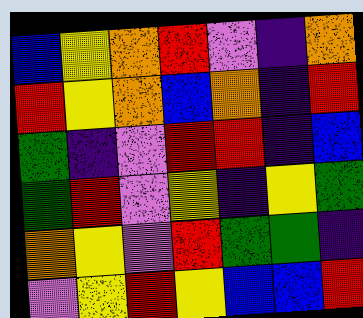[["blue", "yellow", "orange", "red", "violet", "indigo", "orange"], ["red", "yellow", "orange", "blue", "orange", "indigo", "red"], ["green", "indigo", "violet", "red", "red", "indigo", "blue"], ["green", "red", "violet", "yellow", "indigo", "yellow", "green"], ["orange", "yellow", "violet", "red", "green", "green", "indigo"], ["violet", "yellow", "red", "yellow", "blue", "blue", "red"]]